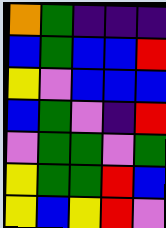[["orange", "green", "indigo", "indigo", "indigo"], ["blue", "green", "blue", "blue", "red"], ["yellow", "violet", "blue", "blue", "blue"], ["blue", "green", "violet", "indigo", "red"], ["violet", "green", "green", "violet", "green"], ["yellow", "green", "green", "red", "blue"], ["yellow", "blue", "yellow", "red", "violet"]]